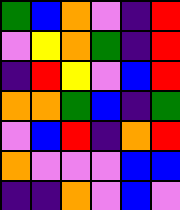[["green", "blue", "orange", "violet", "indigo", "red"], ["violet", "yellow", "orange", "green", "indigo", "red"], ["indigo", "red", "yellow", "violet", "blue", "red"], ["orange", "orange", "green", "blue", "indigo", "green"], ["violet", "blue", "red", "indigo", "orange", "red"], ["orange", "violet", "violet", "violet", "blue", "blue"], ["indigo", "indigo", "orange", "violet", "blue", "violet"]]